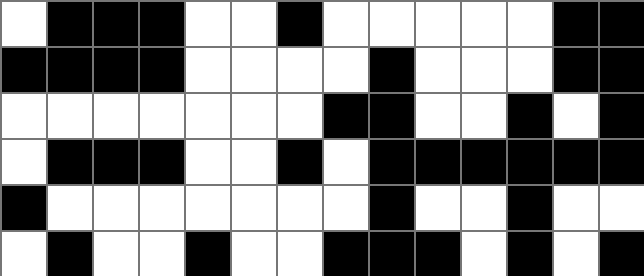[["white", "black", "black", "black", "white", "white", "black", "white", "white", "white", "white", "white", "black", "black"], ["black", "black", "black", "black", "white", "white", "white", "white", "black", "white", "white", "white", "black", "black"], ["white", "white", "white", "white", "white", "white", "white", "black", "black", "white", "white", "black", "white", "black"], ["white", "black", "black", "black", "white", "white", "black", "white", "black", "black", "black", "black", "black", "black"], ["black", "white", "white", "white", "white", "white", "white", "white", "black", "white", "white", "black", "white", "white"], ["white", "black", "white", "white", "black", "white", "white", "black", "black", "black", "white", "black", "white", "black"]]